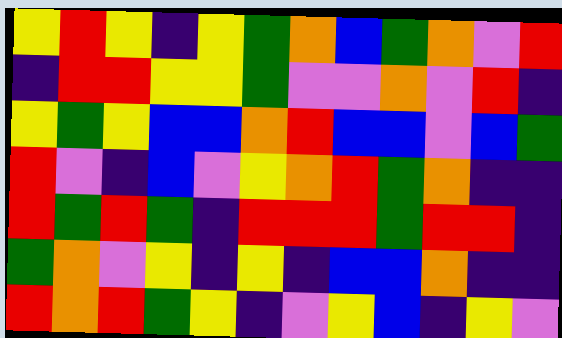[["yellow", "red", "yellow", "indigo", "yellow", "green", "orange", "blue", "green", "orange", "violet", "red"], ["indigo", "red", "red", "yellow", "yellow", "green", "violet", "violet", "orange", "violet", "red", "indigo"], ["yellow", "green", "yellow", "blue", "blue", "orange", "red", "blue", "blue", "violet", "blue", "green"], ["red", "violet", "indigo", "blue", "violet", "yellow", "orange", "red", "green", "orange", "indigo", "indigo"], ["red", "green", "red", "green", "indigo", "red", "red", "red", "green", "red", "red", "indigo"], ["green", "orange", "violet", "yellow", "indigo", "yellow", "indigo", "blue", "blue", "orange", "indigo", "indigo"], ["red", "orange", "red", "green", "yellow", "indigo", "violet", "yellow", "blue", "indigo", "yellow", "violet"]]